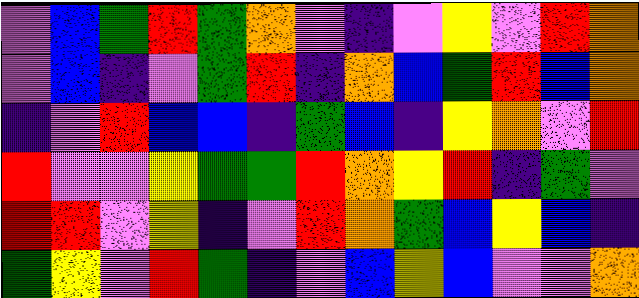[["violet", "blue", "green", "red", "green", "orange", "violet", "indigo", "violet", "yellow", "violet", "red", "orange"], ["violet", "blue", "indigo", "violet", "green", "red", "indigo", "orange", "blue", "green", "red", "blue", "orange"], ["indigo", "violet", "red", "blue", "blue", "indigo", "green", "blue", "indigo", "yellow", "orange", "violet", "red"], ["red", "violet", "violet", "yellow", "green", "green", "red", "orange", "yellow", "red", "indigo", "green", "violet"], ["red", "red", "violet", "yellow", "indigo", "violet", "red", "orange", "green", "blue", "yellow", "blue", "indigo"], ["green", "yellow", "violet", "red", "green", "indigo", "violet", "blue", "yellow", "blue", "violet", "violet", "orange"]]